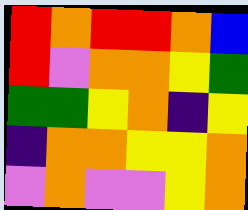[["red", "orange", "red", "red", "orange", "blue"], ["red", "violet", "orange", "orange", "yellow", "green"], ["green", "green", "yellow", "orange", "indigo", "yellow"], ["indigo", "orange", "orange", "yellow", "yellow", "orange"], ["violet", "orange", "violet", "violet", "yellow", "orange"]]